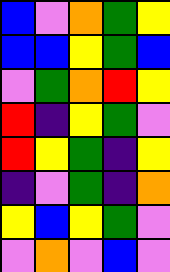[["blue", "violet", "orange", "green", "yellow"], ["blue", "blue", "yellow", "green", "blue"], ["violet", "green", "orange", "red", "yellow"], ["red", "indigo", "yellow", "green", "violet"], ["red", "yellow", "green", "indigo", "yellow"], ["indigo", "violet", "green", "indigo", "orange"], ["yellow", "blue", "yellow", "green", "violet"], ["violet", "orange", "violet", "blue", "violet"]]